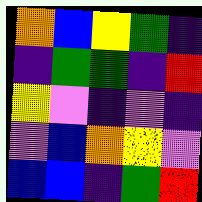[["orange", "blue", "yellow", "green", "indigo"], ["indigo", "green", "green", "indigo", "red"], ["yellow", "violet", "indigo", "violet", "indigo"], ["violet", "blue", "orange", "yellow", "violet"], ["blue", "blue", "indigo", "green", "red"]]